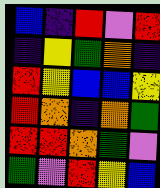[["blue", "indigo", "red", "violet", "red"], ["indigo", "yellow", "green", "orange", "indigo"], ["red", "yellow", "blue", "blue", "yellow"], ["red", "orange", "indigo", "orange", "green"], ["red", "red", "orange", "green", "violet"], ["green", "violet", "red", "yellow", "blue"]]